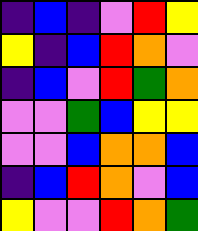[["indigo", "blue", "indigo", "violet", "red", "yellow"], ["yellow", "indigo", "blue", "red", "orange", "violet"], ["indigo", "blue", "violet", "red", "green", "orange"], ["violet", "violet", "green", "blue", "yellow", "yellow"], ["violet", "violet", "blue", "orange", "orange", "blue"], ["indigo", "blue", "red", "orange", "violet", "blue"], ["yellow", "violet", "violet", "red", "orange", "green"]]